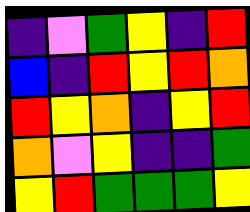[["indigo", "violet", "green", "yellow", "indigo", "red"], ["blue", "indigo", "red", "yellow", "red", "orange"], ["red", "yellow", "orange", "indigo", "yellow", "red"], ["orange", "violet", "yellow", "indigo", "indigo", "green"], ["yellow", "red", "green", "green", "green", "yellow"]]